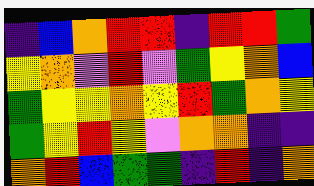[["indigo", "blue", "orange", "red", "red", "indigo", "red", "red", "green"], ["yellow", "orange", "violet", "red", "violet", "green", "yellow", "orange", "blue"], ["green", "yellow", "yellow", "orange", "yellow", "red", "green", "orange", "yellow"], ["green", "yellow", "red", "yellow", "violet", "orange", "orange", "indigo", "indigo"], ["orange", "red", "blue", "green", "green", "indigo", "red", "indigo", "orange"]]